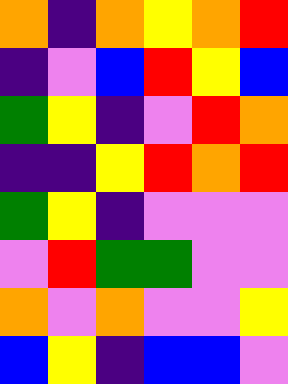[["orange", "indigo", "orange", "yellow", "orange", "red"], ["indigo", "violet", "blue", "red", "yellow", "blue"], ["green", "yellow", "indigo", "violet", "red", "orange"], ["indigo", "indigo", "yellow", "red", "orange", "red"], ["green", "yellow", "indigo", "violet", "violet", "violet"], ["violet", "red", "green", "green", "violet", "violet"], ["orange", "violet", "orange", "violet", "violet", "yellow"], ["blue", "yellow", "indigo", "blue", "blue", "violet"]]